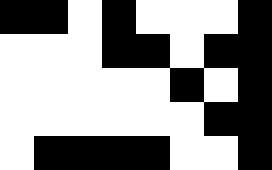[["black", "black", "white", "black", "white", "white", "white", "black"], ["white", "white", "white", "black", "black", "white", "black", "black"], ["white", "white", "white", "white", "white", "black", "white", "black"], ["white", "white", "white", "white", "white", "white", "black", "black"], ["white", "black", "black", "black", "black", "white", "white", "black"]]